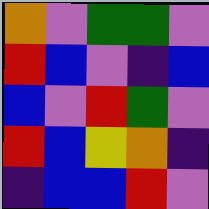[["orange", "violet", "green", "green", "violet"], ["red", "blue", "violet", "indigo", "blue"], ["blue", "violet", "red", "green", "violet"], ["red", "blue", "yellow", "orange", "indigo"], ["indigo", "blue", "blue", "red", "violet"]]